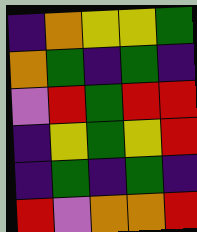[["indigo", "orange", "yellow", "yellow", "green"], ["orange", "green", "indigo", "green", "indigo"], ["violet", "red", "green", "red", "red"], ["indigo", "yellow", "green", "yellow", "red"], ["indigo", "green", "indigo", "green", "indigo"], ["red", "violet", "orange", "orange", "red"]]